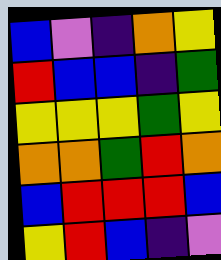[["blue", "violet", "indigo", "orange", "yellow"], ["red", "blue", "blue", "indigo", "green"], ["yellow", "yellow", "yellow", "green", "yellow"], ["orange", "orange", "green", "red", "orange"], ["blue", "red", "red", "red", "blue"], ["yellow", "red", "blue", "indigo", "violet"]]